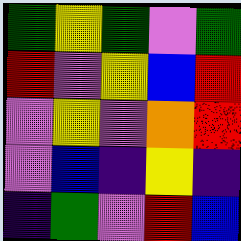[["green", "yellow", "green", "violet", "green"], ["red", "violet", "yellow", "blue", "red"], ["violet", "yellow", "violet", "orange", "red"], ["violet", "blue", "indigo", "yellow", "indigo"], ["indigo", "green", "violet", "red", "blue"]]